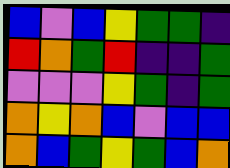[["blue", "violet", "blue", "yellow", "green", "green", "indigo"], ["red", "orange", "green", "red", "indigo", "indigo", "green"], ["violet", "violet", "violet", "yellow", "green", "indigo", "green"], ["orange", "yellow", "orange", "blue", "violet", "blue", "blue"], ["orange", "blue", "green", "yellow", "green", "blue", "orange"]]